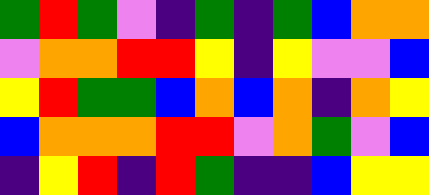[["green", "red", "green", "violet", "indigo", "green", "indigo", "green", "blue", "orange", "orange"], ["violet", "orange", "orange", "red", "red", "yellow", "indigo", "yellow", "violet", "violet", "blue"], ["yellow", "red", "green", "green", "blue", "orange", "blue", "orange", "indigo", "orange", "yellow"], ["blue", "orange", "orange", "orange", "red", "red", "violet", "orange", "green", "violet", "blue"], ["indigo", "yellow", "red", "indigo", "red", "green", "indigo", "indigo", "blue", "yellow", "yellow"]]